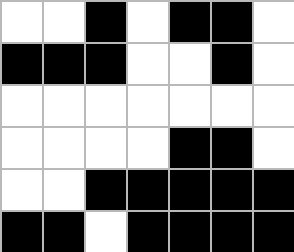[["white", "white", "black", "white", "black", "black", "white"], ["black", "black", "black", "white", "white", "black", "white"], ["white", "white", "white", "white", "white", "white", "white"], ["white", "white", "white", "white", "black", "black", "white"], ["white", "white", "black", "black", "black", "black", "black"], ["black", "black", "white", "black", "black", "black", "black"]]